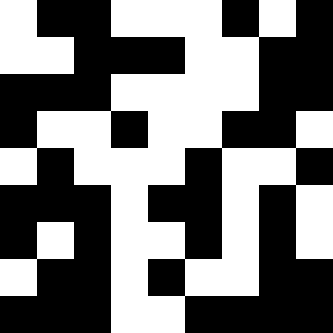[["white", "black", "black", "white", "white", "white", "black", "white", "black"], ["white", "white", "black", "black", "black", "white", "white", "black", "black"], ["black", "black", "black", "white", "white", "white", "white", "black", "black"], ["black", "white", "white", "black", "white", "white", "black", "black", "white"], ["white", "black", "white", "white", "white", "black", "white", "white", "black"], ["black", "black", "black", "white", "black", "black", "white", "black", "white"], ["black", "white", "black", "white", "white", "black", "white", "black", "white"], ["white", "black", "black", "white", "black", "white", "white", "black", "black"], ["black", "black", "black", "white", "white", "black", "black", "black", "black"]]